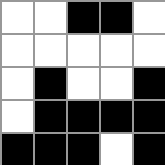[["white", "white", "black", "black", "white"], ["white", "white", "white", "white", "white"], ["white", "black", "white", "white", "black"], ["white", "black", "black", "black", "black"], ["black", "black", "black", "white", "black"]]